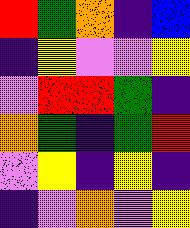[["red", "green", "orange", "indigo", "blue"], ["indigo", "yellow", "violet", "violet", "yellow"], ["violet", "red", "red", "green", "indigo"], ["orange", "green", "indigo", "green", "red"], ["violet", "yellow", "indigo", "yellow", "indigo"], ["indigo", "violet", "orange", "violet", "yellow"]]